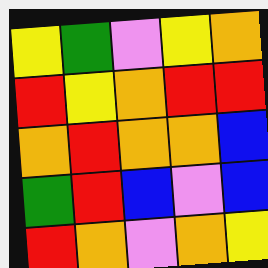[["yellow", "green", "violet", "yellow", "orange"], ["red", "yellow", "orange", "red", "red"], ["orange", "red", "orange", "orange", "blue"], ["green", "red", "blue", "violet", "blue"], ["red", "orange", "violet", "orange", "yellow"]]